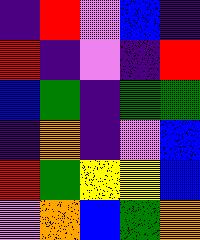[["indigo", "red", "violet", "blue", "indigo"], ["red", "indigo", "violet", "indigo", "red"], ["blue", "green", "indigo", "green", "green"], ["indigo", "orange", "indigo", "violet", "blue"], ["red", "green", "yellow", "yellow", "blue"], ["violet", "orange", "blue", "green", "orange"]]